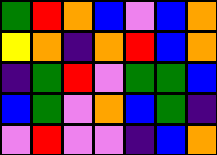[["green", "red", "orange", "blue", "violet", "blue", "orange"], ["yellow", "orange", "indigo", "orange", "red", "blue", "orange"], ["indigo", "green", "red", "violet", "green", "green", "blue"], ["blue", "green", "violet", "orange", "blue", "green", "indigo"], ["violet", "red", "violet", "violet", "indigo", "blue", "orange"]]